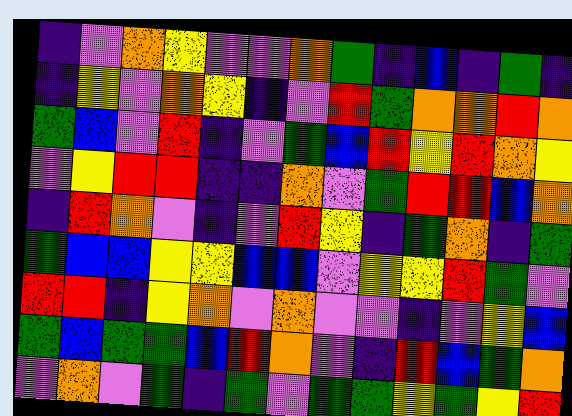[["indigo", "violet", "orange", "yellow", "violet", "violet", "orange", "green", "indigo", "blue", "indigo", "green", "indigo"], ["indigo", "yellow", "violet", "orange", "yellow", "indigo", "violet", "red", "green", "orange", "orange", "red", "orange"], ["green", "blue", "violet", "red", "indigo", "violet", "green", "blue", "red", "yellow", "red", "orange", "yellow"], ["violet", "yellow", "red", "red", "indigo", "indigo", "orange", "violet", "green", "red", "red", "blue", "orange"], ["indigo", "red", "orange", "violet", "indigo", "violet", "red", "yellow", "indigo", "green", "orange", "indigo", "green"], ["green", "blue", "blue", "yellow", "yellow", "blue", "blue", "violet", "yellow", "yellow", "red", "green", "violet"], ["red", "red", "indigo", "yellow", "orange", "violet", "orange", "violet", "violet", "indigo", "violet", "yellow", "blue"], ["green", "blue", "green", "green", "blue", "red", "orange", "violet", "indigo", "red", "blue", "green", "orange"], ["violet", "orange", "violet", "green", "indigo", "green", "violet", "green", "green", "yellow", "green", "yellow", "red"]]